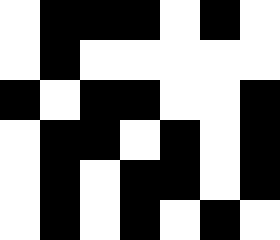[["white", "black", "black", "black", "white", "black", "white"], ["white", "black", "white", "white", "white", "white", "white"], ["black", "white", "black", "black", "white", "white", "black"], ["white", "black", "black", "white", "black", "white", "black"], ["white", "black", "white", "black", "black", "white", "black"], ["white", "black", "white", "black", "white", "black", "white"]]